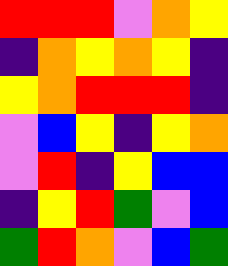[["red", "red", "red", "violet", "orange", "yellow"], ["indigo", "orange", "yellow", "orange", "yellow", "indigo"], ["yellow", "orange", "red", "red", "red", "indigo"], ["violet", "blue", "yellow", "indigo", "yellow", "orange"], ["violet", "red", "indigo", "yellow", "blue", "blue"], ["indigo", "yellow", "red", "green", "violet", "blue"], ["green", "red", "orange", "violet", "blue", "green"]]